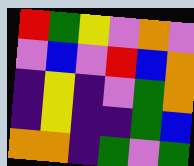[["red", "green", "yellow", "violet", "orange", "violet"], ["violet", "blue", "violet", "red", "blue", "orange"], ["indigo", "yellow", "indigo", "violet", "green", "orange"], ["indigo", "yellow", "indigo", "indigo", "green", "blue"], ["orange", "orange", "indigo", "green", "violet", "green"]]